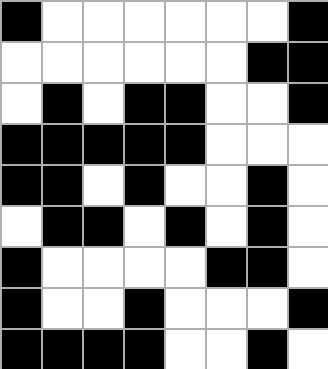[["black", "white", "white", "white", "white", "white", "white", "black"], ["white", "white", "white", "white", "white", "white", "black", "black"], ["white", "black", "white", "black", "black", "white", "white", "black"], ["black", "black", "black", "black", "black", "white", "white", "white"], ["black", "black", "white", "black", "white", "white", "black", "white"], ["white", "black", "black", "white", "black", "white", "black", "white"], ["black", "white", "white", "white", "white", "black", "black", "white"], ["black", "white", "white", "black", "white", "white", "white", "black"], ["black", "black", "black", "black", "white", "white", "black", "white"]]